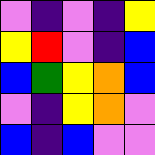[["violet", "indigo", "violet", "indigo", "yellow"], ["yellow", "red", "violet", "indigo", "blue"], ["blue", "green", "yellow", "orange", "blue"], ["violet", "indigo", "yellow", "orange", "violet"], ["blue", "indigo", "blue", "violet", "violet"]]